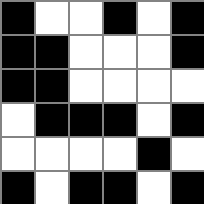[["black", "white", "white", "black", "white", "black"], ["black", "black", "white", "white", "white", "black"], ["black", "black", "white", "white", "white", "white"], ["white", "black", "black", "black", "white", "black"], ["white", "white", "white", "white", "black", "white"], ["black", "white", "black", "black", "white", "black"]]